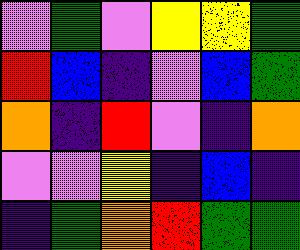[["violet", "green", "violet", "yellow", "yellow", "green"], ["red", "blue", "indigo", "violet", "blue", "green"], ["orange", "indigo", "red", "violet", "indigo", "orange"], ["violet", "violet", "yellow", "indigo", "blue", "indigo"], ["indigo", "green", "orange", "red", "green", "green"]]